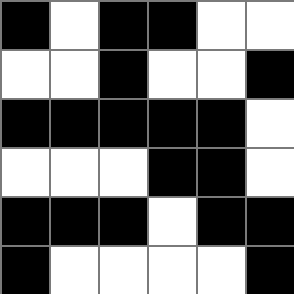[["black", "white", "black", "black", "white", "white"], ["white", "white", "black", "white", "white", "black"], ["black", "black", "black", "black", "black", "white"], ["white", "white", "white", "black", "black", "white"], ["black", "black", "black", "white", "black", "black"], ["black", "white", "white", "white", "white", "black"]]